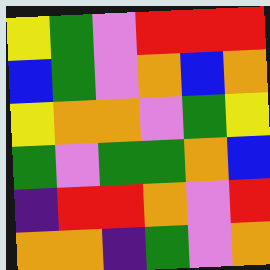[["yellow", "green", "violet", "red", "red", "red"], ["blue", "green", "violet", "orange", "blue", "orange"], ["yellow", "orange", "orange", "violet", "green", "yellow"], ["green", "violet", "green", "green", "orange", "blue"], ["indigo", "red", "red", "orange", "violet", "red"], ["orange", "orange", "indigo", "green", "violet", "orange"]]